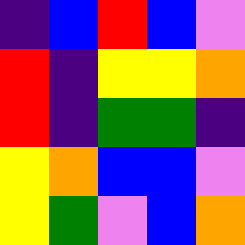[["indigo", "blue", "red", "blue", "violet"], ["red", "indigo", "yellow", "yellow", "orange"], ["red", "indigo", "green", "green", "indigo"], ["yellow", "orange", "blue", "blue", "violet"], ["yellow", "green", "violet", "blue", "orange"]]